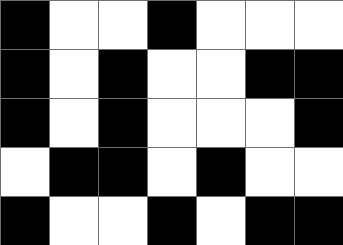[["black", "white", "white", "black", "white", "white", "white"], ["black", "white", "black", "white", "white", "black", "black"], ["black", "white", "black", "white", "white", "white", "black"], ["white", "black", "black", "white", "black", "white", "white"], ["black", "white", "white", "black", "white", "black", "black"]]